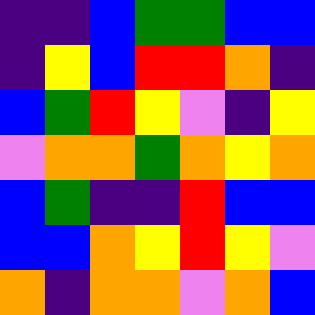[["indigo", "indigo", "blue", "green", "green", "blue", "blue"], ["indigo", "yellow", "blue", "red", "red", "orange", "indigo"], ["blue", "green", "red", "yellow", "violet", "indigo", "yellow"], ["violet", "orange", "orange", "green", "orange", "yellow", "orange"], ["blue", "green", "indigo", "indigo", "red", "blue", "blue"], ["blue", "blue", "orange", "yellow", "red", "yellow", "violet"], ["orange", "indigo", "orange", "orange", "violet", "orange", "blue"]]